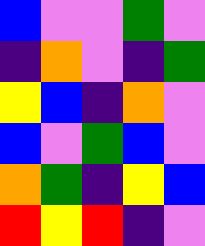[["blue", "violet", "violet", "green", "violet"], ["indigo", "orange", "violet", "indigo", "green"], ["yellow", "blue", "indigo", "orange", "violet"], ["blue", "violet", "green", "blue", "violet"], ["orange", "green", "indigo", "yellow", "blue"], ["red", "yellow", "red", "indigo", "violet"]]